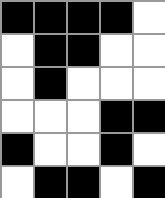[["black", "black", "black", "black", "white"], ["white", "black", "black", "white", "white"], ["white", "black", "white", "white", "white"], ["white", "white", "white", "black", "black"], ["black", "white", "white", "black", "white"], ["white", "black", "black", "white", "black"]]